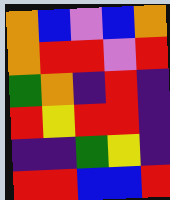[["orange", "blue", "violet", "blue", "orange"], ["orange", "red", "red", "violet", "red"], ["green", "orange", "indigo", "red", "indigo"], ["red", "yellow", "red", "red", "indigo"], ["indigo", "indigo", "green", "yellow", "indigo"], ["red", "red", "blue", "blue", "red"]]